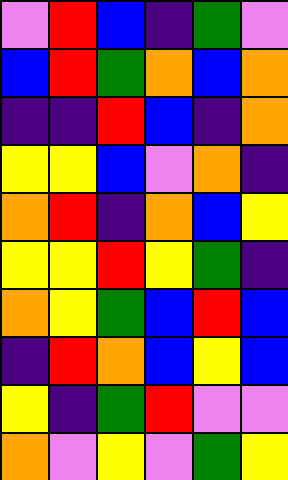[["violet", "red", "blue", "indigo", "green", "violet"], ["blue", "red", "green", "orange", "blue", "orange"], ["indigo", "indigo", "red", "blue", "indigo", "orange"], ["yellow", "yellow", "blue", "violet", "orange", "indigo"], ["orange", "red", "indigo", "orange", "blue", "yellow"], ["yellow", "yellow", "red", "yellow", "green", "indigo"], ["orange", "yellow", "green", "blue", "red", "blue"], ["indigo", "red", "orange", "blue", "yellow", "blue"], ["yellow", "indigo", "green", "red", "violet", "violet"], ["orange", "violet", "yellow", "violet", "green", "yellow"]]